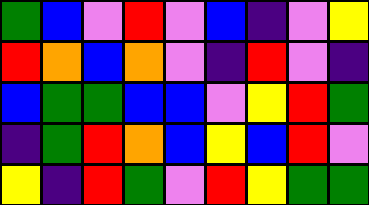[["green", "blue", "violet", "red", "violet", "blue", "indigo", "violet", "yellow"], ["red", "orange", "blue", "orange", "violet", "indigo", "red", "violet", "indigo"], ["blue", "green", "green", "blue", "blue", "violet", "yellow", "red", "green"], ["indigo", "green", "red", "orange", "blue", "yellow", "blue", "red", "violet"], ["yellow", "indigo", "red", "green", "violet", "red", "yellow", "green", "green"]]